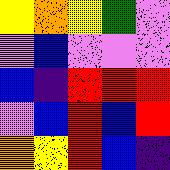[["yellow", "orange", "yellow", "green", "violet"], ["violet", "blue", "violet", "violet", "violet"], ["blue", "indigo", "red", "red", "red"], ["violet", "blue", "red", "blue", "red"], ["orange", "yellow", "red", "blue", "indigo"]]